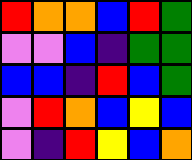[["red", "orange", "orange", "blue", "red", "green"], ["violet", "violet", "blue", "indigo", "green", "green"], ["blue", "blue", "indigo", "red", "blue", "green"], ["violet", "red", "orange", "blue", "yellow", "blue"], ["violet", "indigo", "red", "yellow", "blue", "orange"]]